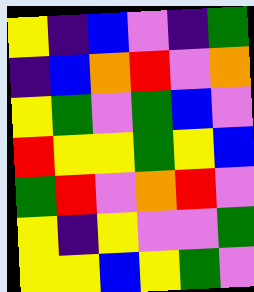[["yellow", "indigo", "blue", "violet", "indigo", "green"], ["indigo", "blue", "orange", "red", "violet", "orange"], ["yellow", "green", "violet", "green", "blue", "violet"], ["red", "yellow", "yellow", "green", "yellow", "blue"], ["green", "red", "violet", "orange", "red", "violet"], ["yellow", "indigo", "yellow", "violet", "violet", "green"], ["yellow", "yellow", "blue", "yellow", "green", "violet"]]